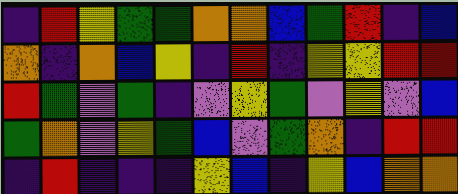[["indigo", "red", "yellow", "green", "green", "orange", "orange", "blue", "green", "red", "indigo", "blue"], ["orange", "indigo", "orange", "blue", "yellow", "indigo", "red", "indigo", "yellow", "yellow", "red", "red"], ["red", "green", "violet", "green", "indigo", "violet", "yellow", "green", "violet", "yellow", "violet", "blue"], ["green", "orange", "violet", "yellow", "green", "blue", "violet", "green", "orange", "indigo", "red", "red"], ["indigo", "red", "indigo", "indigo", "indigo", "yellow", "blue", "indigo", "yellow", "blue", "orange", "orange"]]